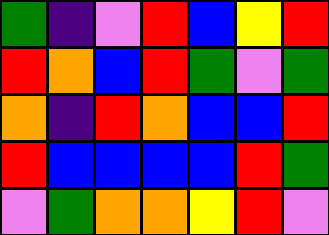[["green", "indigo", "violet", "red", "blue", "yellow", "red"], ["red", "orange", "blue", "red", "green", "violet", "green"], ["orange", "indigo", "red", "orange", "blue", "blue", "red"], ["red", "blue", "blue", "blue", "blue", "red", "green"], ["violet", "green", "orange", "orange", "yellow", "red", "violet"]]